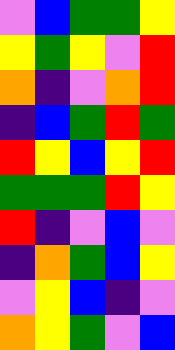[["violet", "blue", "green", "green", "yellow"], ["yellow", "green", "yellow", "violet", "red"], ["orange", "indigo", "violet", "orange", "red"], ["indigo", "blue", "green", "red", "green"], ["red", "yellow", "blue", "yellow", "red"], ["green", "green", "green", "red", "yellow"], ["red", "indigo", "violet", "blue", "violet"], ["indigo", "orange", "green", "blue", "yellow"], ["violet", "yellow", "blue", "indigo", "violet"], ["orange", "yellow", "green", "violet", "blue"]]